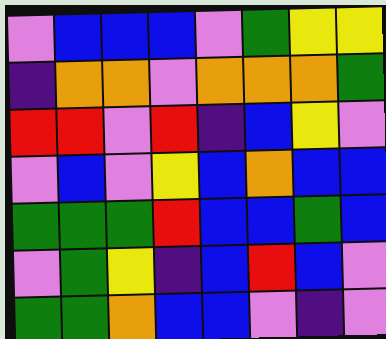[["violet", "blue", "blue", "blue", "violet", "green", "yellow", "yellow"], ["indigo", "orange", "orange", "violet", "orange", "orange", "orange", "green"], ["red", "red", "violet", "red", "indigo", "blue", "yellow", "violet"], ["violet", "blue", "violet", "yellow", "blue", "orange", "blue", "blue"], ["green", "green", "green", "red", "blue", "blue", "green", "blue"], ["violet", "green", "yellow", "indigo", "blue", "red", "blue", "violet"], ["green", "green", "orange", "blue", "blue", "violet", "indigo", "violet"]]